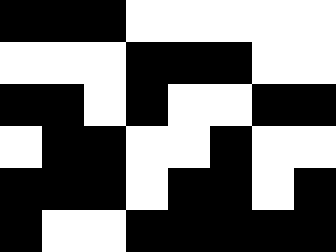[["black", "black", "black", "white", "white", "white", "white", "white"], ["white", "white", "white", "black", "black", "black", "white", "white"], ["black", "black", "white", "black", "white", "white", "black", "black"], ["white", "black", "black", "white", "white", "black", "white", "white"], ["black", "black", "black", "white", "black", "black", "white", "black"], ["black", "white", "white", "black", "black", "black", "black", "black"]]